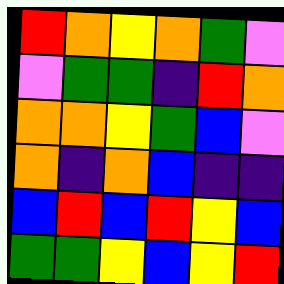[["red", "orange", "yellow", "orange", "green", "violet"], ["violet", "green", "green", "indigo", "red", "orange"], ["orange", "orange", "yellow", "green", "blue", "violet"], ["orange", "indigo", "orange", "blue", "indigo", "indigo"], ["blue", "red", "blue", "red", "yellow", "blue"], ["green", "green", "yellow", "blue", "yellow", "red"]]